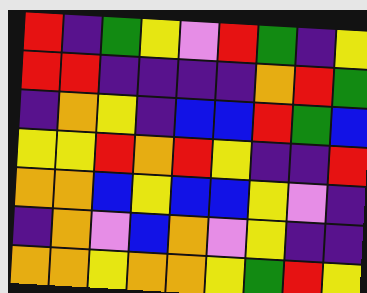[["red", "indigo", "green", "yellow", "violet", "red", "green", "indigo", "yellow"], ["red", "red", "indigo", "indigo", "indigo", "indigo", "orange", "red", "green"], ["indigo", "orange", "yellow", "indigo", "blue", "blue", "red", "green", "blue"], ["yellow", "yellow", "red", "orange", "red", "yellow", "indigo", "indigo", "red"], ["orange", "orange", "blue", "yellow", "blue", "blue", "yellow", "violet", "indigo"], ["indigo", "orange", "violet", "blue", "orange", "violet", "yellow", "indigo", "indigo"], ["orange", "orange", "yellow", "orange", "orange", "yellow", "green", "red", "yellow"]]